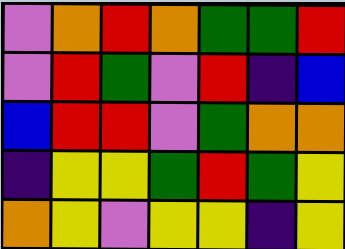[["violet", "orange", "red", "orange", "green", "green", "red"], ["violet", "red", "green", "violet", "red", "indigo", "blue"], ["blue", "red", "red", "violet", "green", "orange", "orange"], ["indigo", "yellow", "yellow", "green", "red", "green", "yellow"], ["orange", "yellow", "violet", "yellow", "yellow", "indigo", "yellow"]]